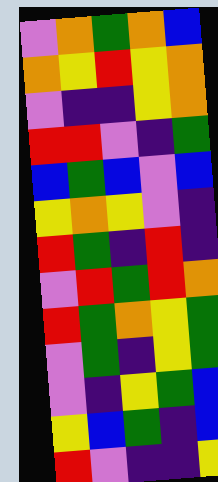[["violet", "orange", "green", "orange", "blue"], ["orange", "yellow", "red", "yellow", "orange"], ["violet", "indigo", "indigo", "yellow", "orange"], ["red", "red", "violet", "indigo", "green"], ["blue", "green", "blue", "violet", "blue"], ["yellow", "orange", "yellow", "violet", "indigo"], ["red", "green", "indigo", "red", "indigo"], ["violet", "red", "green", "red", "orange"], ["red", "green", "orange", "yellow", "green"], ["violet", "green", "indigo", "yellow", "green"], ["violet", "indigo", "yellow", "green", "blue"], ["yellow", "blue", "green", "indigo", "blue"], ["red", "violet", "indigo", "indigo", "yellow"]]